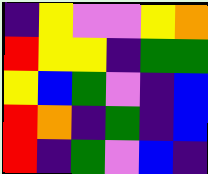[["indigo", "yellow", "violet", "violet", "yellow", "orange"], ["red", "yellow", "yellow", "indigo", "green", "green"], ["yellow", "blue", "green", "violet", "indigo", "blue"], ["red", "orange", "indigo", "green", "indigo", "blue"], ["red", "indigo", "green", "violet", "blue", "indigo"]]